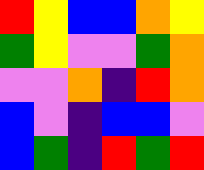[["red", "yellow", "blue", "blue", "orange", "yellow"], ["green", "yellow", "violet", "violet", "green", "orange"], ["violet", "violet", "orange", "indigo", "red", "orange"], ["blue", "violet", "indigo", "blue", "blue", "violet"], ["blue", "green", "indigo", "red", "green", "red"]]